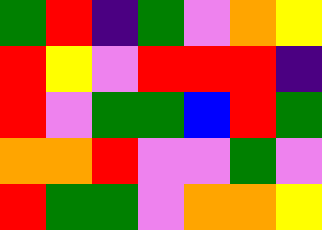[["green", "red", "indigo", "green", "violet", "orange", "yellow"], ["red", "yellow", "violet", "red", "red", "red", "indigo"], ["red", "violet", "green", "green", "blue", "red", "green"], ["orange", "orange", "red", "violet", "violet", "green", "violet"], ["red", "green", "green", "violet", "orange", "orange", "yellow"]]